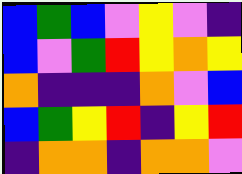[["blue", "green", "blue", "violet", "yellow", "violet", "indigo"], ["blue", "violet", "green", "red", "yellow", "orange", "yellow"], ["orange", "indigo", "indigo", "indigo", "orange", "violet", "blue"], ["blue", "green", "yellow", "red", "indigo", "yellow", "red"], ["indigo", "orange", "orange", "indigo", "orange", "orange", "violet"]]